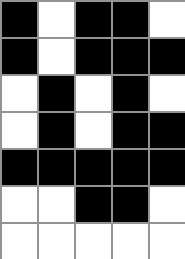[["black", "white", "black", "black", "white"], ["black", "white", "black", "black", "black"], ["white", "black", "white", "black", "white"], ["white", "black", "white", "black", "black"], ["black", "black", "black", "black", "black"], ["white", "white", "black", "black", "white"], ["white", "white", "white", "white", "white"]]